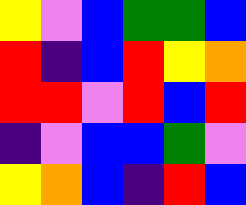[["yellow", "violet", "blue", "green", "green", "blue"], ["red", "indigo", "blue", "red", "yellow", "orange"], ["red", "red", "violet", "red", "blue", "red"], ["indigo", "violet", "blue", "blue", "green", "violet"], ["yellow", "orange", "blue", "indigo", "red", "blue"]]